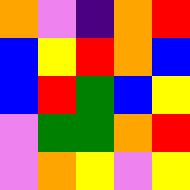[["orange", "violet", "indigo", "orange", "red"], ["blue", "yellow", "red", "orange", "blue"], ["blue", "red", "green", "blue", "yellow"], ["violet", "green", "green", "orange", "red"], ["violet", "orange", "yellow", "violet", "yellow"]]